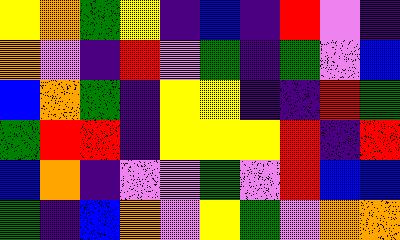[["yellow", "orange", "green", "yellow", "indigo", "blue", "indigo", "red", "violet", "indigo"], ["orange", "violet", "indigo", "red", "violet", "green", "indigo", "green", "violet", "blue"], ["blue", "orange", "green", "indigo", "yellow", "yellow", "indigo", "indigo", "red", "green"], ["green", "red", "red", "indigo", "yellow", "yellow", "yellow", "red", "indigo", "red"], ["blue", "orange", "indigo", "violet", "violet", "green", "violet", "red", "blue", "blue"], ["green", "indigo", "blue", "orange", "violet", "yellow", "green", "violet", "orange", "orange"]]